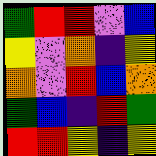[["green", "red", "red", "violet", "blue"], ["yellow", "violet", "orange", "indigo", "yellow"], ["orange", "violet", "red", "blue", "orange"], ["green", "blue", "indigo", "red", "green"], ["red", "red", "yellow", "indigo", "yellow"]]